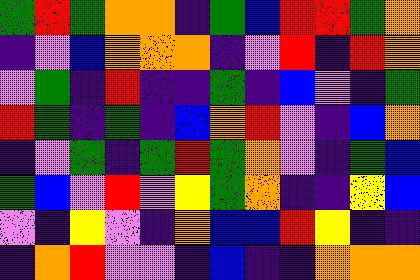[["green", "red", "green", "orange", "orange", "indigo", "green", "blue", "red", "red", "green", "orange"], ["indigo", "violet", "blue", "orange", "orange", "orange", "indigo", "violet", "red", "indigo", "red", "orange"], ["violet", "green", "indigo", "red", "indigo", "indigo", "green", "indigo", "blue", "violet", "indigo", "green"], ["red", "green", "indigo", "green", "indigo", "blue", "orange", "red", "violet", "indigo", "blue", "orange"], ["indigo", "violet", "green", "indigo", "green", "red", "green", "orange", "violet", "indigo", "green", "blue"], ["green", "blue", "violet", "red", "violet", "yellow", "green", "orange", "indigo", "indigo", "yellow", "blue"], ["violet", "indigo", "yellow", "violet", "indigo", "orange", "blue", "blue", "red", "yellow", "indigo", "indigo"], ["indigo", "orange", "red", "violet", "violet", "indigo", "blue", "indigo", "indigo", "orange", "orange", "orange"]]